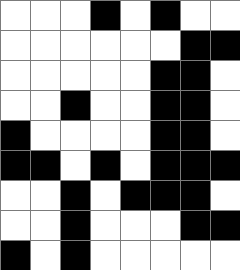[["white", "white", "white", "black", "white", "black", "white", "white"], ["white", "white", "white", "white", "white", "white", "black", "black"], ["white", "white", "white", "white", "white", "black", "black", "white"], ["white", "white", "black", "white", "white", "black", "black", "white"], ["black", "white", "white", "white", "white", "black", "black", "white"], ["black", "black", "white", "black", "white", "black", "black", "black"], ["white", "white", "black", "white", "black", "black", "black", "white"], ["white", "white", "black", "white", "white", "white", "black", "black"], ["black", "white", "black", "white", "white", "white", "white", "white"]]